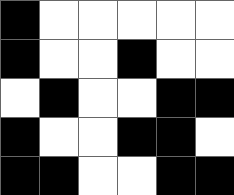[["black", "white", "white", "white", "white", "white"], ["black", "white", "white", "black", "white", "white"], ["white", "black", "white", "white", "black", "black"], ["black", "white", "white", "black", "black", "white"], ["black", "black", "white", "white", "black", "black"]]